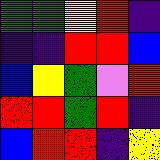[["green", "green", "yellow", "red", "indigo"], ["indigo", "indigo", "red", "red", "blue"], ["blue", "yellow", "green", "violet", "red"], ["red", "red", "green", "red", "indigo"], ["blue", "red", "red", "indigo", "yellow"]]